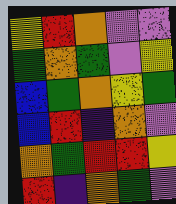[["yellow", "red", "orange", "violet", "violet"], ["green", "orange", "green", "violet", "yellow"], ["blue", "green", "orange", "yellow", "green"], ["blue", "red", "indigo", "orange", "violet"], ["orange", "green", "red", "red", "yellow"], ["red", "indigo", "orange", "green", "violet"]]